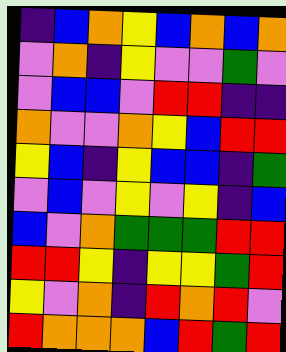[["indigo", "blue", "orange", "yellow", "blue", "orange", "blue", "orange"], ["violet", "orange", "indigo", "yellow", "violet", "violet", "green", "violet"], ["violet", "blue", "blue", "violet", "red", "red", "indigo", "indigo"], ["orange", "violet", "violet", "orange", "yellow", "blue", "red", "red"], ["yellow", "blue", "indigo", "yellow", "blue", "blue", "indigo", "green"], ["violet", "blue", "violet", "yellow", "violet", "yellow", "indigo", "blue"], ["blue", "violet", "orange", "green", "green", "green", "red", "red"], ["red", "red", "yellow", "indigo", "yellow", "yellow", "green", "red"], ["yellow", "violet", "orange", "indigo", "red", "orange", "red", "violet"], ["red", "orange", "orange", "orange", "blue", "red", "green", "red"]]